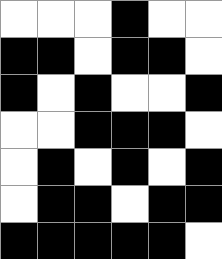[["white", "white", "white", "black", "white", "white"], ["black", "black", "white", "black", "black", "white"], ["black", "white", "black", "white", "white", "black"], ["white", "white", "black", "black", "black", "white"], ["white", "black", "white", "black", "white", "black"], ["white", "black", "black", "white", "black", "black"], ["black", "black", "black", "black", "black", "white"]]